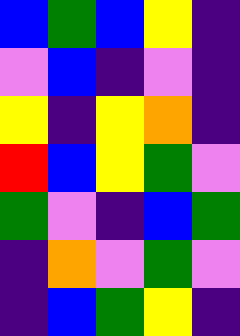[["blue", "green", "blue", "yellow", "indigo"], ["violet", "blue", "indigo", "violet", "indigo"], ["yellow", "indigo", "yellow", "orange", "indigo"], ["red", "blue", "yellow", "green", "violet"], ["green", "violet", "indigo", "blue", "green"], ["indigo", "orange", "violet", "green", "violet"], ["indigo", "blue", "green", "yellow", "indigo"]]